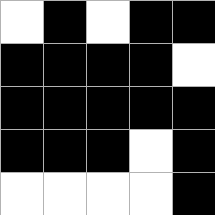[["white", "black", "white", "black", "black"], ["black", "black", "black", "black", "white"], ["black", "black", "black", "black", "black"], ["black", "black", "black", "white", "black"], ["white", "white", "white", "white", "black"]]